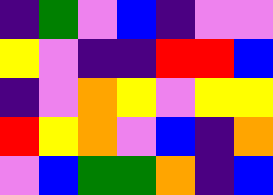[["indigo", "green", "violet", "blue", "indigo", "violet", "violet"], ["yellow", "violet", "indigo", "indigo", "red", "red", "blue"], ["indigo", "violet", "orange", "yellow", "violet", "yellow", "yellow"], ["red", "yellow", "orange", "violet", "blue", "indigo", "orange"], ["violet", "blue", "green", "green", "orange", "indigo", "blue"]]